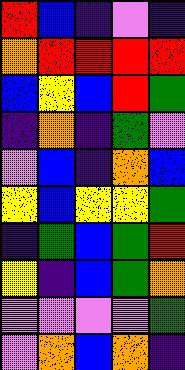[["red", "blue", "indigo", "violet", "indigo"], ["orange", "red", "red", "red", "red"], ["blue", "yellow", "blue", "red", "green"], ["indigo", "orange", "indigo", "green", "violet"], ["violet", "blue", "indigo", "orange", "blue"], ["yellow", "blue", "yellow", "yellow", "green"], ["indigo", "green", "blue", "green", "red"], ["yellow", "indigo", "blue", "green", "orange"], ["violet", "violet", "violet", "violet", "green"], ["violet", "orange", "blue", "orange", "indigo"]]